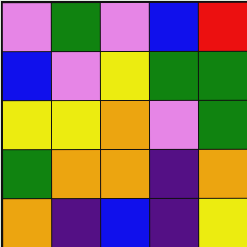[["violet", "green", "violet", "blue", "red"], ["blue", "violet", "yellow", "green", "green"], ["yellow", "yellow", "orange", "violet", "green"], ["green", "orange", "orange", "indigo", "orange"], ["orange", "indigo", "blue", "indigo", "yellow"]]